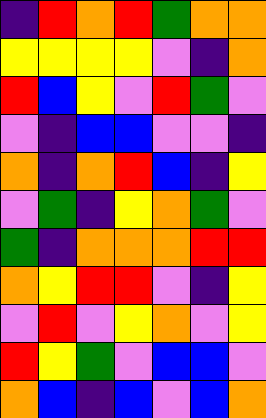[["indigo", "red", "orange", "red", "green", "orange", "orange"], ["yellow", "yellow", "yellow", "yellow", "violet", "indigo", "orange"], ["red", "blue", "yellow", "violet", "red", "green", "violet"], ["violet", "indigo", "blue", "blue", "violet", "violet", "indigo"], ["orange", "indigo", "orange", "red", "blue", "indigo", "yellow"], ["violet", "green", "indigo", "yellow", "orange", "green", "violet"], ["green", "indigo", "orange", "orange", "orange", "red", "red"], ["orange", "yellow", "red", "red", "violet", "indigo", "yellow"], ["violet", "red", "violet", "yellow", "orange", "violet", "yellow"], ["red", "yellow", "green", "violet", "blue", "blue", "violet"], ["orange", "blue", "indigo", "blue", "violet", "blue", "orange"]]